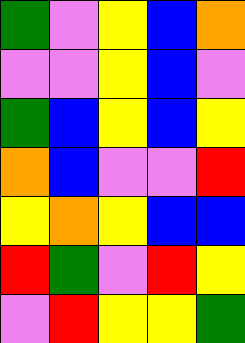[["green", "violet", "yellow", "blue", "orange"], ["violet", "violet", "yellow", "blue", "violet"], ["green", "blue", "yellow", "blue", "yellow"], ["orange", "blue", "violet", "violet", "red"], ["yellow", "orange", "yellow", "blue", "blue"], ["red", "green", "violet", "red", "yellow"], ["violet", "red", "yellow", "yellow", "green"]]